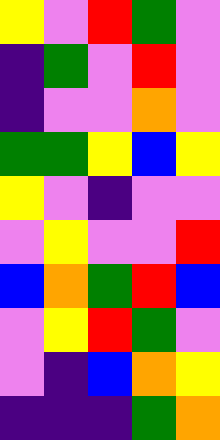[["yellow", "violet", "red", "green", "violet"], ["indigo", "green", "violet", "red", "violet"], ["indigo", "violet", "violet", "orange", "violet"], ["green", "green", "yellow", "blue", "yellow"], ["yellow", "violet", "indigo", "violet", "violet"], ["violet", "yellow", "violet", "violet", "red"], ["blue", "orange", "green", "red", "blue"], ["violet", "yellow", "red", "green", "violet"], ["violet", "indigo", "blue", "orange", "yellow"], ["indigo", "indigo", "indigo", "green", "orange"]]